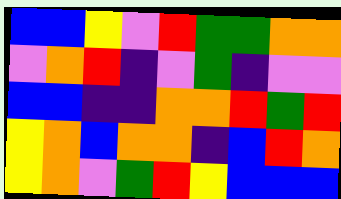[["blue", "blue", "yellow", "violet", "red", "green", "green", "orange", "orange"], ["violet", "orange", "red", "indigo", "violet", "green", "indigo", "violet", "violet"], ["blue", "blue", "indigo", "indigo", "orange", "orange", "red", "green", "red"], ["yellow", "orange", "blue", "orange", "orange", "indigo", "blue", "red", "orange"], ["yellow", "orange", "violet", "green", "red", "yellow", "blue", "blue", "blue"]]